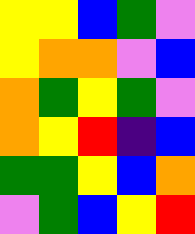[["yellow", "yellow", "blue", "green", "violet"], ["yellow", "orange", "orange", "violet", "blue"], ["orange", "green", "yellow", "green", "violet"], ["orange", "yellow", "red", "indigo", "blue"], ["green", "green", "yellow", "blue", "orange"], ["violet", "green", "blue", "yellow", "red"]]